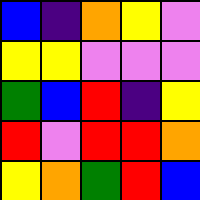[["blue", "indigo", "orange", "yellow", "violet"], ["yellow", "yellow", "violet", "violet", "violet"], ["green", "blue", "red", "indigo", "yellow"], ["red", "violet", "red", "red", "orange"], ["yellow", "orange", "green", "red", "blue"]]